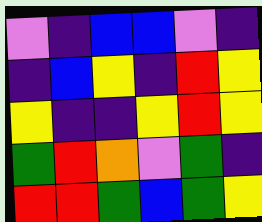[["violet", "indigo", "blue", "blue", "violet", "indigo"], ["indigo", "blue", "yellow", "indigo", "red", "yellow"], ["yellow", "indigo", "indigo", "yellow", "red", "yellow"], ["green", "red", "orange", "violet", "green", "indigo"], ["red", "red", "green", "blue", "green", "yellow"]]